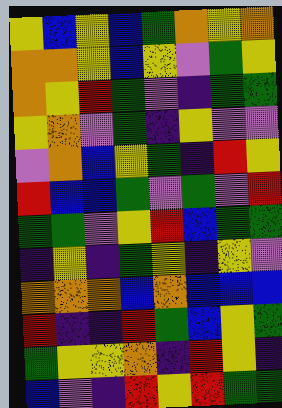[["yellow", "blue", "yellow", "blue", "green", "orange", "yellow", "orange"], ["orange", "orange", "yellow", "blue", "yellow", "violet", "green", "yellow"], ["orange", "yellow", "red", "green", "violet", "indigo", "green", "green"], ["yellow", "orange", "violet", "green", "indigo", "yellow", "violet", "violet"], ["violet", "orange", "blue", "yellow", "green", "indigo", "red", "yellow"], ["red", "blue", "blue", "green", "violet", "green", "violet", "red"], ["green", "green", "violet", "yellow", "red", "blue", "green", "green"], ["indigo", "yellow", "indigo", "green", "yellow", "indigo", "yellow", "violet"], ["orange", "orange", "orange", "blue", "orange", "blue", "blue", "blue"], ["red", "indigo", "indigo", "red", "green", "blue", "yellow", "green"], ["green", "yellow", "yellow", "orange", "indigo", "red", "yellow", "indigo"], ["blue", "violet", "indigo", "red", "yellow", "red", "green", "green"]]